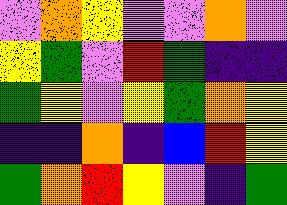[["violet", "orange", "yellow", "violet", "violet", "orange", "violet"], ["yellow", "green", "violet", "red", "green", "indigo", "indigo"], ["green", "yellow", "violet", "yellow", "green", "orange", "yellow"], ["indigo", "indigo", "orange", "indigo", "blue", "red", "yellow"], ["green", "orange", "red", "yellow", "violet", "indigo", "green"]]